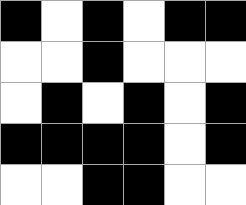[["black", "white", "black", "white", "black", "black"], ["white", "white", "black", "white", "white", "white"], ["white", "black", "white", "black", "white", "black"], ["black", "black", "black", "black", "white", "black"], ["white", "white", "black", "black", "white", "white"]]